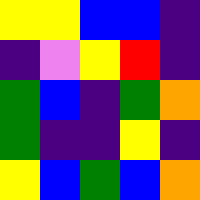[["yellow", "yellow", "blue", "blue", "indigo"], ["indigo", "violet", "yellow", "red", "indigo"], ["green", "blue", "indigo", "green", "orange"], ["green", "indigo", "indigo", "yellow", "indigo"], ["yellow", "blue", "green", "blue", "orange"]]